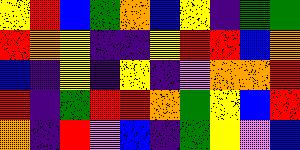[["yellow", "red", "blue", "green", "orange", "blue", "yellow", "indigo", "green", "green"], ["red", "orange", "yellow", "indigo", "indigo", "yellow", "red", "red", "blue", "orange"], ["blue", "indigo", "yellow", "indigo", "yellow", "indigo", "violet", "orange", "orange", "red"], ["red", "indigo", "green", "red", "red", "orange", "green", "yellow", "blue", "red"], ["orange", "indigo", "red", "violet", "blue", "indigo", "green", "yellow", "violet", "blue"]]